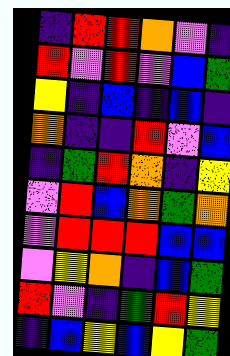[["indigo", "red", "red", "orange", "violet", "indigo"], ["red", "violet", "red", "violet", "blue", "green"], ["yellow", "indigo", "blue", "indigo", "blue", "indigo"], ["orange", "indigo", "indigo", "red", "violet", "blue"], ["indigo", "green", "red", "orange", "indigo", "yellow"], ["violet", "red", "blue", "orange", "green", "orange"], ["violet", "red", "red", "red", "blue", "blue"], ["violet", "yellow", "orange", "indigo", "blue", "green"], ["red", "violet", "indigo", "green", "red", "yellow"], ["indigo", "blue", "yellow", "blue", "yellow", "green"]]